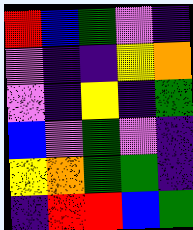[["red", "blue", "green", "violet", "indigo"], ["violet", "indigo", "indigo", "yellow", "orange"], ["violet", "indigo", "yellow", "indigo", "green"], ["blue", "violet", "green", "violet", "indigo"], ["yellow", "orange", "green", "green", "indigo"], ["indigo", "red", "red", "blue", "green"]]